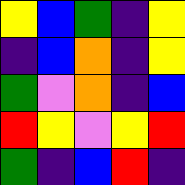[["yellow", "blue", "green", "indigo", "yellow"], ["indigo", "blue", "orange", "indigo", "yellow"], ["green", "violet", "orange", "indigo", "blue"], ["red", "yellow", "violet", "yellow", "red"], ["green", "indigo", "blue", "red", "indigo"]]